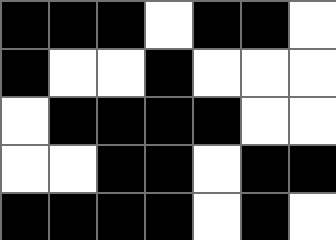[["black", "black", "black", "white", "black", "black", "white"], ["black", "white", "white", "black", "white", "white", "white"], ["white", "black", "black", "black", "black", "white", "white"], ["white", "white", "black", "black", "white", "black", "black"], ["black", "black", "black", "black", "white", "black", "white"]]